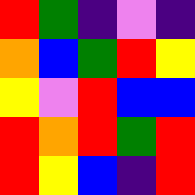[["red", "green", "indigo", "violet", "indigo"], ["orange", "blue", "green", "red", "yellow"], ["yellow", "violet", "red", "blue", "blue"], ["red", "orange", "red", "green", "red"], ["red", "yellow", "blue", "indigo", "red"]]